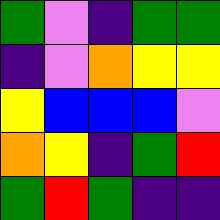[["green", "violet", "indigo", "green", "green"], ["indigo", "violet", "orange", "yellow", "yellow"], ["yellow", "blue", "blue", "blue", "violet"], ["orange", "yellow", "indigo", "green", "red"], ["green", "red", "green", "indigo", "indigo"]]